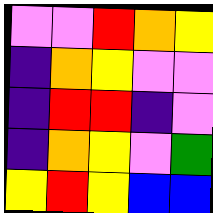[["violet", "violet", "red", "orange", "yellow"], ["indigo", "orange", "yellow", "violet", "violet"], ["indigo", "red", "red", "indigo", "violet"], ["indigo", "orange", "yellow", "violet", "green"], ["yellow", "red", "yellow", "blue", "blue"]]